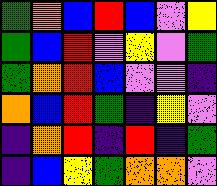[["green", "orange", "blue", "red", "blue", "violet", "yellow"], ["green", "blue", "red", "violet", "yellow", "violet", "green"], ["green", "orange", "red", "blue", "violet", "violet", "indigo"], ["orange", "blue", "red", "green", "indigo", "yellow", "violet"], ["indigo", "orange", "red", "indigo", "red", "indigo", "green"], ["indigo", "blue", "yellow", "green", "orange", "orange", "violet"]]